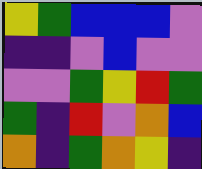[["yellow", "green", "blue", "blue", "blue", "violet"], ["indigo", "indigo", "violet", "blue", "violet", "violet"], ["violet", "violet", "green", "yellow", "red", "green"], ["green", "indigo", "red", "violet", "orange", "blue"], ["orange", "indigo", "green", "orange", "yellow", "indigo"]]